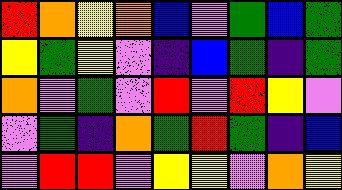[["red", "orange", "yellow", "orange", "blue", "violet", "green", "blue", "green"], ["yellow", "green", "yellow", "violet", "indigo", "blue", "green", "indigo", "green"], ["orange", "violet", "green", "violet", "red", "violet", "red", "yellow", "violet"], ["violet", "green", "indigo", "orange", "green", "red", "green", "indigo", "blue"], ["violet", "red", "red", "violet", "yellow", "yellow", "violet", "orange", "yellow"]]